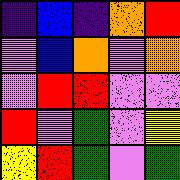[["indigo", "blue", "indigo", "orange", "red"], ["violet", "blue", "orange", "violet", "orange"], ["violet", "red", "red", "violet", "violet"], ["red", "violet", "green", "violet", "yellow"], ["yellow", "red", "green", "violet", "green"]]